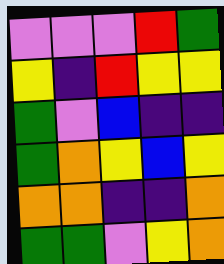[["violet", "violet", "violet", "red", "green"], ["yellow", "indigo", "red", "yellow", "yellow"], ["green", "violet", "blue", "indigo", "indigo"], ["green", "orange", "yellow", "blue", "yellow"], ["orange", "orange", "indigo", "indigo", "orange"], ["green", "green", "violet", "yellow", "orange"]]